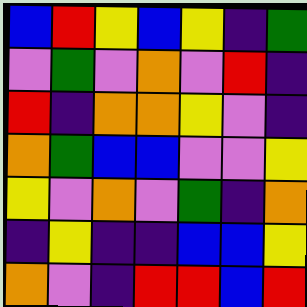[["blue", "red", "yellow", "blue", "yellow", "indigo", "green"], ["violet", "green", "violet", "orange", "violet", "red", "indigo"], ["red", "indigo", "orange", "orange", "yellow", "violet", "indigo"], ["orange", "green", "blue", "blue", "violet", "violet", "yellow"], ["yellow", "violet", "orange", "violet", "green", "indigo", "orange"], ["indigo", "yellow", "indigo", "indigo", "blue", "blue", "yellow"], ["orange", "violet", "indigo", "red", "red", "blue", "red"]]